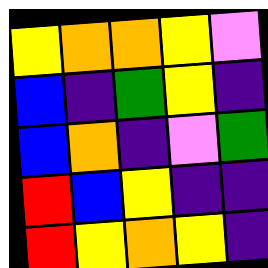[["yellow", "orange", "orange", "yellow", "violet"], ["blue", "indigo", "green", "yellow", "indigo"], ["blue", "orange", "indigo", "violet", "green"], ["red", "blue", "yellow", "indigo", "indigo"], ["red", "yellow", "orange", "yellow", "indigo"]]